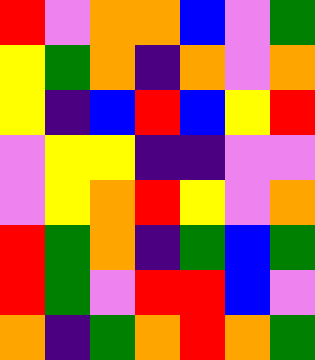[["red", "violet", "orange", "orange", "blue", "violet", "green"], ["yellow", "green", "orange", "indigo", "orange", "violet", "orange"], ["yellow", "indigo", "blue", "red", "blue", "yellow", "red"], ["violet", "yellow", "yellow", "indigo", "indigo", "violet", "violet"], ["violet", "yellow", "orange", "red", "yellow", "violet", "orange"], ["red", "green", "orange", "indigo", "green", "blue", "green"], ["red", "green", "violet", "red", "red", "blue", "violet"], ["orange", "indigo", "green", "orange", "red", "orange", "green"]]